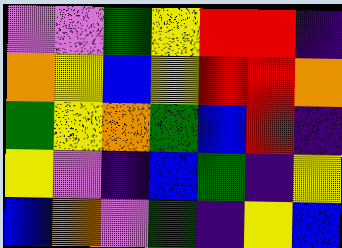[["violet", "violet", "green", "yellow", "red", "red", "indigo"], ["orange", "yellow", "blue", "yellow", "red", "red", "orange"], ["green", "yellow", "orange", "green", "blue", "red", "indigo"], ["yellow", "violet", "indigo", "blue", "green", "indigo", "yellow"], ["blue", "orange", "violet", "green", "indigo", "yellow", "blue"]]